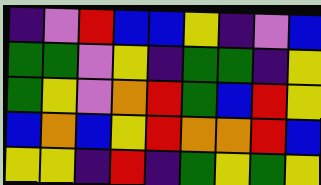[["indigo", "violet", "red", "blue", "blue", "yellow", "indigo", "violet", "blue"], ["green", "green", "violet", "yellow", "indigo", "green", "green", "indigo", "yellow"], ["green", "yellow", "violet", "orange", "red", "green", "blue", "red", "yellow"], ["blue", "orange", "blue", "yellow", "red", "orange", "orange", "red", "blue"], ["yellow", "yellow", "indigo", "red", "indigo", "green", "yellow", "green", "yellow"]]